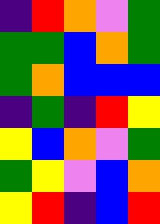[["indigo", "red", "orange", "violet", "green"], ["green", "green", "blue", "orange", "green"], ["green", "orange", "blue", "blue", "blue"], ["indigo", "green", "indigo", "red", "yellow"], ["yellow", "blue", "orange", "violet", "green"], ["green", "yellow", "violet", "blue", "orange"], ["yellow", "red", "indigo", "blue", "red"]]